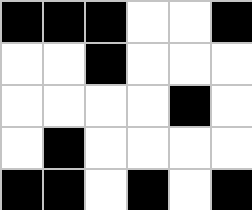[["black", "black", "black", "white", "white", "black"], ["white", "white", "black", "white", "white", "white"], ["white", "white", "white", "white", "black", "white"], ["white", "black", "white", "white", "white", "white"], ["black", "black", "white", "black", "white", "black"]]